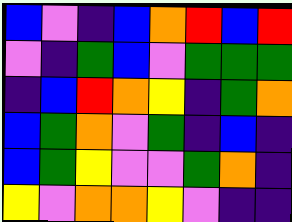[["blue", "violet", "indigo", "blue", "orange", "red", "blue", "red"], ["violet", "indigo", "green", "blue", "violet", "green", "green", "green"], ["indigo", "blue", "red", "orange", "yellow", "indigo", "green", "orange"], ["blue", "green", "orange", "violet", "green", "indigo", "blue", "indigo"], ["blue", "green", "yellow", "violet", "violet", "green", "orange", "indigo"], ["yellow", "violet", "orange", "orange", "yellow", "violet", "indigo", "indigo"]]